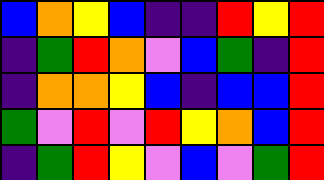[["blue", "orange", "yellow", "blue", "indigo", "indigo", "red", "yellow", "red"], ["indigo", "green", "red", "orange", "violet", "blue", "green", "indigo", "red"], ["indigo", "orange", "orange", "yellow", "blue", "indigo", "blue", "blue", "red"], ["green", "violet", "red", "violet", "red", "yellow", "orange", "blue", "red"], ["indigo", "green", "red", "yellow", "violet", "blue", "violet", "green", "red"]]